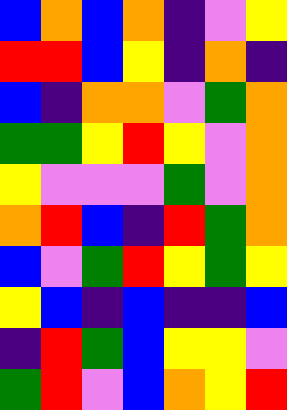[["blue", "orange", "blue", "orange", "indigo", "violet", "yellow"], ["red", "red", "blue", "yellow", "indigo", "orange", "indigo"], ["blue", "indigo", "orange", "orange", "violet", "green", "orange"], ["green", "green", "yellow", "red", "yellow", "violet", "orange"], ["yellow", "violet", "violet", "violet", "green", "violet", "orange"], ["orange", "red", "blue", "indigo", "red", "green", "orange"], ["blue", "violet", "green", "red", "yellow", "green", "yellow"], ["yellow", "blue", "indigo", "blue", "indigo", "indigo", "blue"], ["indigo", "red", "green", "blue", "yellow", "yellow", "violet"], ["green", "red", "violet", "blue", "orange", "yellow", "red"]]